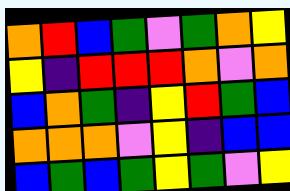[["orange", "red", "blue", "green", "violet", "green", "orange", "yellow"], ["yellow", "indigo", "red", "red", "red", "orange", "violet", "orange"], ["blue", "orange", "green", "indigo", "yellow", "red", "green", "blue"], ["orange", "orange", "orange", "violet", "yellow", "indigo", "blue", "blue"], ["blue", "green", "blue", "green", "yellow", "green", "violet", "yellow"]]